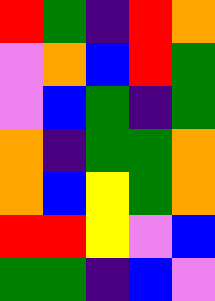[["red", "green", "indigo", "red", "orange"], ["violet", "orange", "blue", "red", "green"], ["violet", "blue", "green", "indigo", "green"], ["orange", "indigo", "green", "green", "orange"], ["orange", "blue", "yellow", "green", "orange"], ["red", "red", "yellow", "violet", "blue"], ["green", "green", "indigo", "blue", "violet"]]